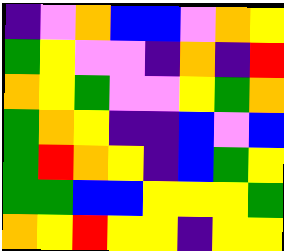[["indigo", "violet", "orange", "blue", "blue", "violet", "orange", "yellow"], ["green", "yellow", "violet", "violet", "indigo", "orange", "indigo", "red"], ["orange", "yellow", "green", "violet", "violet", "yellow", "green", "orange"], ["green", "orange", "yellow", "indigo", "indigo", "blue", "violet", "blue"], ["green", "red", "orange", "yellow", "indigo", "blue", "green", "yellow"], ["green", "green", "blue", "blue", "yellow", "yellow", "yellow", "green"], ["orange", "yellow", "red", "yellow", "yellow", "indigo", "yellow", "yellow"]]